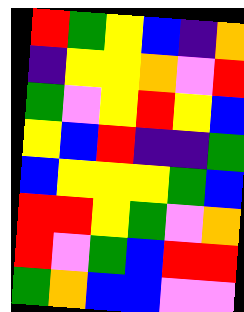[["red", "green", "yellow", "blue", "indigo", "orange"], ["indigo", "yellow", "yellow", "orange", "violet", "red"], ["green", "violet", "yellow", "red", "yellow", "blue"], ["yellow", "blue", "red", "indigo", "indigo", "green"], ["blue", "yellow", "yellow", "yellow", "green", "blue"], ["red", "red", "yellow", "green", "violet", "orange"], ["red", "violet", "green", "blue", "red", "red"], ["green", "orange", "blue", "blue", "violet", "violet"]]